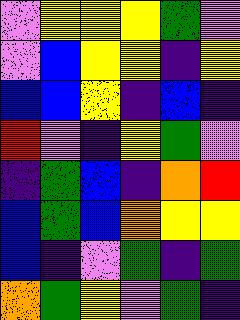[["violet", "yellow", "yellow", "yellow", "green", "violet"], ["violet", "blue", "yellow", "yellow", "indigo", "yellow"], ["blue", "blue", "yellow", "indigo", "blue", "indigo"], ["red", "violet", "indigo", "yellow", "green", "violet"], ["indigo", "green", "blue", "indigo", "orange", "red"], ["blue", "green", "blue", "orange", "yellow", "yellow"], ["blue", "indigo", "violet", "green", "indigo", "green"], ["orange", "green", "yellow", "violet", "green", "indigo"]]